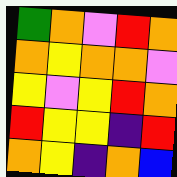[["green", "orange", "violet", "red", "orange"], ["orange", "yellow", "orange", "orange", "violet"], ["yellow", "violet", "yellow", "red", "orange"], ["red", "yellow", "yellow", "indigo", "red"], ["orange", "yellow", "indigo", "orange", "blue"]]